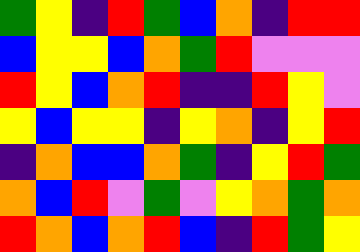[["green", "yellow", "indigo", "red", "green", "blue", "orange", "indigo", "red", "red"], ["blue", "yellow", "yellow", "blue", "orange", "green", "red", "violet", "violet", "violet"], ["red", "yellow", "blue", "orange", "red", "indigo", "indigo", "red", "yellow", "violet"], ["yellow", "blue", "yellow", "yellow", "indigo", "yellow", "orange", "indigo", "yellow", "red"], ["indigo", "orange", "blue", "blue", "orange", "green", "indigo", "yellow", "red", "green"], ["orange", "blue", "red", "violet", "green", "violet", "yellow", "orange", "green", "orange"], ["red", "orange", "blue", "orange", "red", "blue", "indigo", "red", "green", "yellow"]]